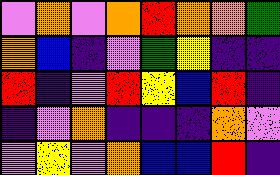[["violet", "orange", "violet", "orange", "red", "orange", "orange", "green"], ["orange", "blue", "indigo", "violet", "green", "yellow", "indigo", "indigo"], ["red", "indigo", "violet", "red", "yellow", "blue", "red", "indigo"], ["indigo", "violet", "orange", "indigo", "indigo", "indigo", "orange", "violet"], ["violet", "yellow", "violet", "orange", "blue", "blue", "red", "indigo"]]